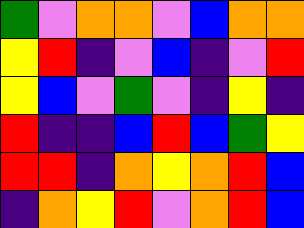[["green", "violet", "orange", "orange", "violet", "blue", "orange", "orange"], ["yellow", "red", "indigo", "violet", "blue", "indigo", "violet", "red"], ["yellow", "blue", "violet", "green", "violet", "indigo", "yellow", "indigo"], ["red", "indigo", "indigo", "blue", "red", "blue", "green", "yellow"], ["red", "red", "indigo", "orange", "yellow", "orange", "red", "blue"], ["indigo", "orange", "yellow", "red", "violet", "orange", "red", "blue"]]